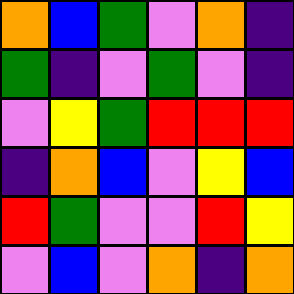[["orange", "blue", "green", "violet", "orange", "indigo"], ["green", "indigo", "violet", "green", "violet", "indigo"], ["violet", "yellow", "green", "red", "red", "red"], ["indigo", "orange", "blue", "violet", "yellow", "blue"], ["red", "green", "violet", "violet", "red", "yellow"], ["violet", "blue", "violet", "orange", "indigo", "orange"]]